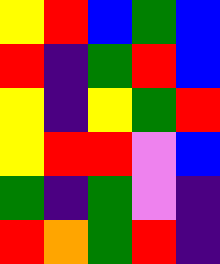[["yellow", "red", "blue", "green", "blue"], ["red", "indigo", "green", "red", "blue"], ["yellow", "indigo", "yellow", "green", "red"], ["yellow", "red", "red", "violet", "blue"], ["green", "indigo", "green", "violet", "indigo"], ["red", "orange", "green", "red", "indigo"]]